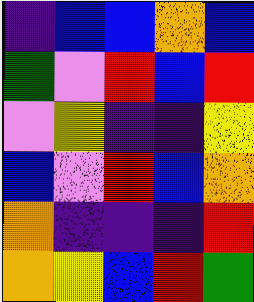[["indigo", "blue", "blue", "orange", "blue"], ["green", "violet", "red", "blue", "red"], ["violet", "yellow", "indigo", "indigo", "yellow"], ["blue", "violet", "red", "blue", "orange"], ["orange", "indigo", "indigo", "indigo", "red"], ["orange", "yellow", "blue", "red", "green"]]